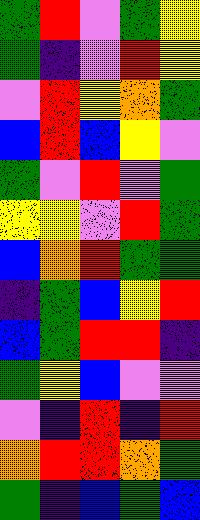[["green", "red", "violet", "green", "yellow"], ["green", "indigo", "violet", "red", "yellow"], ["violet", "red", "yellow", "orange", "green"], ["blue", "red", "blue", "yellow", "violet"], ["green", "violet", "red", "violet", "green"], ["yellow", "yellow", "violet", "red", "green"], ["blue", "orange", "red", "green", "green"], ["indigo", "green", "blue", "yellow", "red"], ["blue", "green", "red", "red", "indigo"], ["green", "yellow", "blue", "violet", "violet"], ["violet", "indigo", "red", "indigo", "red"], ["orange", "red", "red", "orange", "green"], ["green", "indigo", "blue", "green", "blue"]]